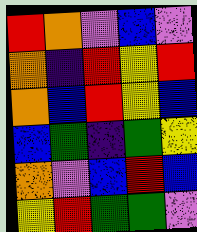[["red", "orange", "violet", "blue", "violet"], ["orange", "indigo", "red", "yellow", "red"], ["orange", "blue", "red", "yellow", "blue"], ["blue", "green", "indigo", "green", "yellow"], ["orange", "violet", "blue", "red", "blue"], ["yellow", "red", "green", "green", "violet"]]